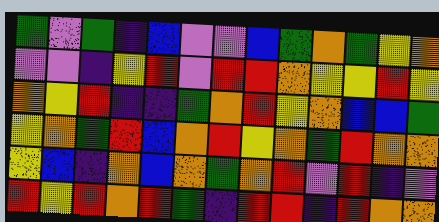[["green", "violet", "green", "indigo", "blue", "violet", "violet", "blue", "green", "orange", "green", "yellow", "orange"], ["violet", "violet", "indigo", "yellow", "red", "violet", "red", "red", "orange", "yellow", "yellow", "red", "yellow"], ["orange", "yellow", "red", "indigo", "indigo", "green", "orange", "red", "yellow", "orange", "blue", "blue", "green"], ["yellow", "orange", "green", "red", "blue", "orange", "red", "yellow", "orange", "green", "red", "orange", "orange"], ["yellow", "blue", "indigo", "orange", "blue", "orange", "green", "orange", "red", "violet", "red", "indigo", "violet"], ["red", "yellow", "red", "orange", "red", "green", "indigo", "red", "red", "indigo", "red", "orange", "orange"]]